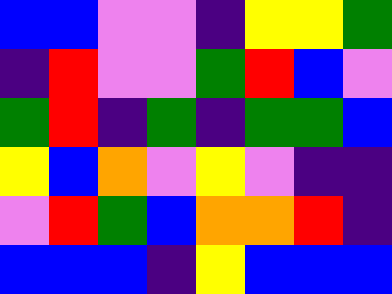[["blue", "blue", "violet", "violet", "indigo", "yellow", "yellow", "green"], ["indigo", "red", "violet", "violet", "green", "red", "blue", "violet"], ["green", "red", "indigo", "green", "indigo", "green", "green", "blue"], ["yellow", "blue", "orange", "violet", "yellow", "violet", "indigo", "indigo"], ["violet", "red", "green", "blue", "orange", "orange", "red", "indigo"], ["blue", "blue", "blue", "indigo", "yellow", "blue", "blue", "blue"]]